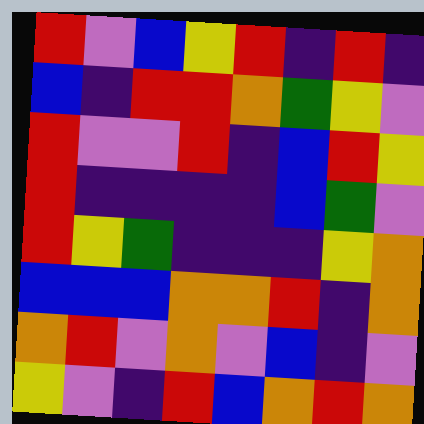[["red", "violet", "blue", "yellow", "red", "indigo", "red", "indigo"], ["blue", "indigo", "red", "red", "orange", "green", "yellow", "violet"], ["red", "violet", "violet", "red", "indigo", "blue", "red", "yellow"], ["red", "indigo", "indigo", "indigo", "indigo", "blue", "green", "violet"], ["red", "yellow", "green", "indigo", "indigo", "indigo", "yellow", "orange"], ["blue", "blue", "blue", "orange", "orange", "red", "indigo", "orange"], ["orange", "red", "violet", "orange", "violet", "blue", "indigo", "violet"], ["yellow", "violet", "indigo", "red", "blue", "orange", "red", "orange"]]